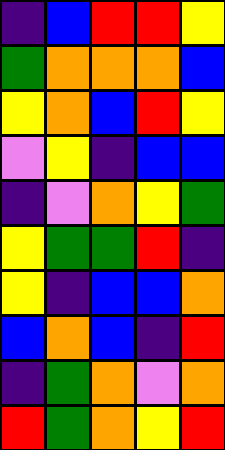[["indigo", "blue", "red", "red", "yellow"], ["green", "orange", "orange", "orange", "blue"], ["yellow", "orange", "blue", "red", "yellow"], ["violet", "yellow", "indigo", "blue", "blue"], ["indigo", "violet", "orange", "yellow", "green"], ["yellow", "green", "green", "red", "indigo"], ["yellow", "indigo", "blue", "blue", "orange"], ["blue", "orange", "blue", "indigo", "red"], ["indigo", "green", "orange", "violet", "orange"], ["red", "green", "orange", "yellow", "red"]]